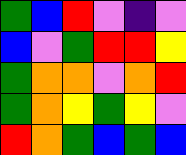[["green", "blue", "red", "violet", "indigo", "violet"], ["blue", "violet", "green", "red", "red", "yellow"], ["green", "orange", "orange", "violet", "orange", "red"], ["green", "orange", "yellow", "green", "yellow", "violet"], ["red", "orange", "green", "blue", "green", "blue"]]